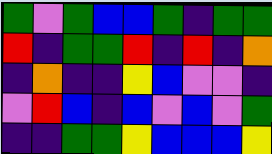[["green", "violet", "green", "blue", "blue", "green", "indigo", "green", "green"], ["red", "indigo", "green", "green", "red", "indigo", "red", "indigo", "orange"], ["indigo", "orange", "indigo", "indigo", "yellow", "blue", "violet", "violet", "indigo"], ["violet", "red", "blue", "indigo", "blue", "violet", "blue", "violet", "green"], ["indigo", "indigo", "green", "green", "yellow", "blue", "blue", "blue", "yellow"]]